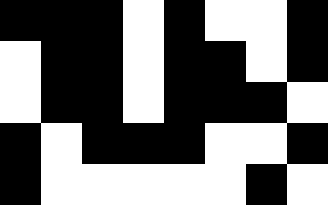[["black", "black", "black", "white", "black", "white", "white", "black"], ["white", "black", "black", "white", "black", "black", "white", "black"], ["white", "black", "black", "white", "black", "black", "black", "white"], ["black", "white", "black", "black", "black", "white", "white", "black"], ["black", "white", "white", "white", "white", "white", "black", "white"]]